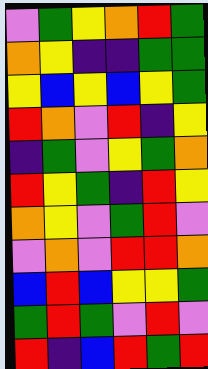[["violet", "green", "yellow", "orange", "red", "green"], ["orange", "yellow", "indigo", "indigo", "green", "green"], ["yellow", "blue", "yellow", "blue", "yellow", "green"], ["red", "orange", "violet", "red", "indigo", "yellow"], ["indigo", "green", "violet", "yellow", "green", "orange"], ["red", "yellow", "green", "indigo", "red", "yellow"], ["orange", "yellow", "violet", "green", "red", "violet"], ["violet", "orange", "violet", "red", "red", "orange"], ["blue", "red", "blue", "yellow", "yellow", "green"], ["green", "red", "green", "violet", "red", "violet"], ["red", "indigo", "blue", "red", "green", "red"]]